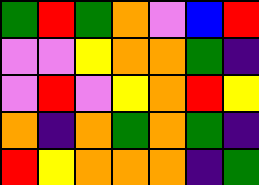[["green", "red", "green", "orange", "violet", "blue", "red"], ["violet", "violet", "yellow", "orange", "orange", "green", "indigo"], ["violet", "red", "violet", "yellow", "orange", "red", "yellow"], ["orange", "indigo", "orange", "green", "orange", "green", "indigo"], ["red", "yellow", "orange", "orange", "orange", "indigo", "green"]]